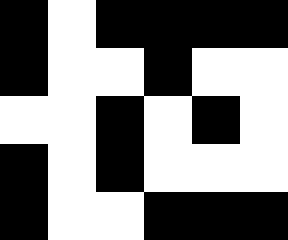[["black", "white", "black", "black", "black", "black"], ["black", "white", "white", "black", "white", "white"], ["white", "white", "black", "white", "black", "white"], ["black", "white", "black", "white", "white", "white"], ["black", "white", "white", "black", "black", "black"]]